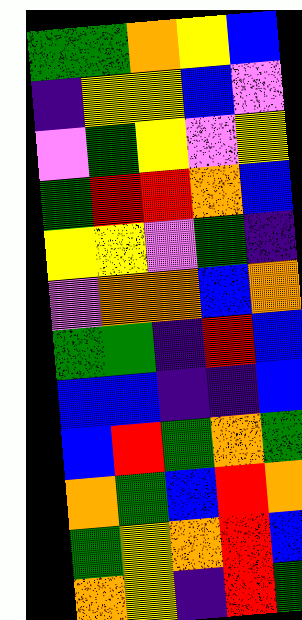[["green", "green", "orange", "yellow", "blue"], ["indigo", "yellow", "yellow", "blue", "violet"], ["violet", "green", "yellow", "violet", "yellow"], ["green", "red", "red", "orange", "blue"], ["yellow", "yellow", "violet", "green", "indigo"], ["violet", "orange", "orange", "blue", "orange"], ["green", "green", "indigo", "red", "blue"], ["blue", "blue", "indigo", "indigo", "blue"], ["blue", "red", "green", "orange", "green"], ["orange", "green", "blue", "red", "orange"], ["green", "yellow", "orange", "red", "blue"], ["orange", "yellow", "indigo", "red", "green"]]